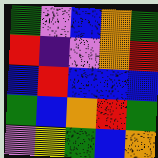[["green", "violet", "blue", "orange", "green"], ["red", "indigo", "violet", "orange", "red"], ["blue", "red", "blue", "blue", "blue"], ["green", "blue", "orange", "red", "green"], ["violet", "yellow", "green", "blue", "orange"]]